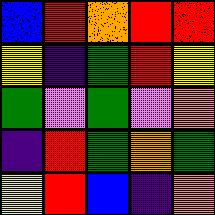[["blue", "red", "orange", "red", "red"], ["yellow", "indigo", "green", "red", "yellow"], ["green", "violet", "green", "violet", "orange"], ["indigo", "red", "green", "orange", "green"], ["yellow", "red", "blue", "indigo", "orange"]]